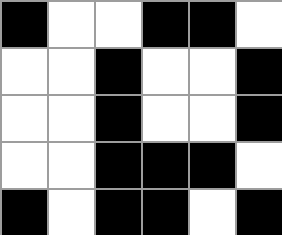[["black", "white", "white", "black", "black", "white"], ["white", "white", "black", "white", "white", "black"], ["white", "white", "black", "white", "white", "black"], ["white", "white", "black", "black", "black", "white"], ["black", "white", "black", "black", "white", "black"]]